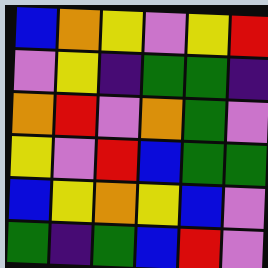[["blue", "orange", "yellow", "violet", "yellow", "red"], ["violet", "yellow", "indigo", "green", "green", "indigo"], ["orange", "red", "violet", "orange", "green", "violet"], ["yellow", "violet", "red", "blue", "green", "green"], ["blue", "yellow", "orange", "yellow", "blue", "violet"], ["green", "indigo", "green", "blue", "red", "violet"]]